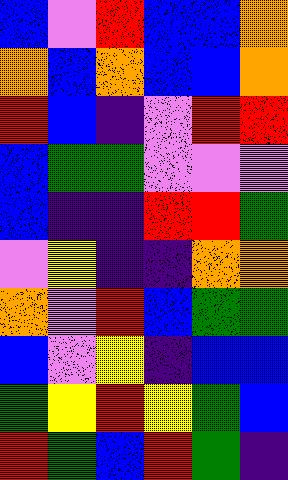[["blue", "violet", "red", "blue", "blue", "orange"], ["orange", "blue", "orange", "blue", "blue", "orange"], ["red", "blue", "indigo", "violet", "red", "red"], ["blue", "green", "green", "violet", "violet", "violet"], ["blue", "indigo", "indigo", "red", "red", "green"], ["violet", "yellow", "indigo", "indigo", "orange", "orange"], ["orange", "violet", "red", "blue", "green", "green"], ["blue", "violet", "yellow", "indigo", "blue", "blue"], ["green", "yellow", "red", "yellow", "green", "blue"], ["red", "green", "blue", "red", "green", "indigo"]]